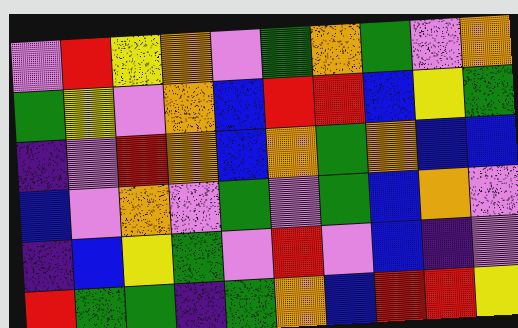[["violet", "red", "yellow", "orange", "violet", "green", "orange", "green", "violet", "orange"], ["green", "yellow", "violet", "orange", "blue", "red", "red", "blue", "yellow", "green"], ["indigo", "violet", "red", "orange", "blue", "orange", "green", "orange", "blue", "blue"], ["blue", "violet", "orange", "violet", "green", "violet", "green", "blue", "orange", "violet"], ["indigo", "blue", "yellow", "green", "violet", "red", "violet", "blue", "indigo", "violet"], ["red", "green", "green", "indigo", "green", "orange", "blue", "red", "red", "yellow"]]